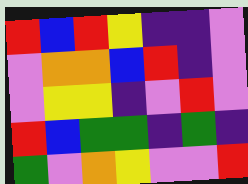[["red", "blue", "red", "yellow", "indigo", "indigo", "violet"], ["violet", "orange", "orange", "blue", "red", "indigo", "violet"], ["violet", "yellow", "yellow", "indigo", "violet", "red", "violet"], ["red", "blue", "green", "green", "indigo", "green", "indigo"], ["green", "violet", "orange", "yellow", "violet", "violet", "red"]]